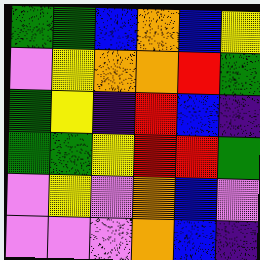[["green", "green", "blue", "orange", "blue", "yellow"], ["violet", "yellow", "orange", "orange", "red", "green"], ["green", "yellow", "indigo", "red", "blue", "indigo"], ["green", "green", "yellow", "red", "red", "green"], ["violet", "yellow", "violet", "orange", "blue", "violet"], ["violet", "violet", "violet", "orange", "blue", "indigo"]]